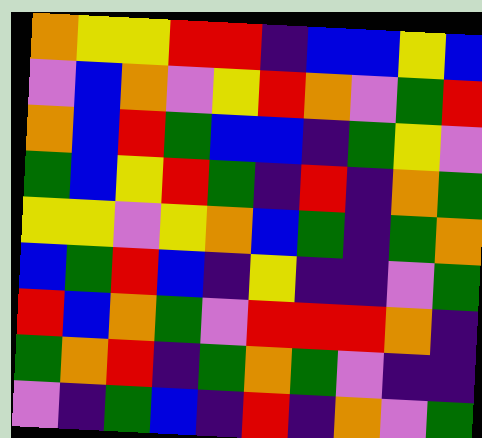[["orange", "yellow", "yellow", "red", "red", "indigo", "blue", "blue", "yellow", "blue"], ["violet", "blue", "orange", "violet", "yellow", "red", "orange", "violet", "green", "red"], ["orange", "blue", "red", "green", "blue", "blue", "indigo", "green", "yellow", "violet"], ["green", "blue", "yellow", "red", "green", "indigo", "red", "indigo", "orange", "green"], ["yellow", "yellow", "violet", "yellow", "orange", "blue", "green", "indigo", "green", "orange"], ["blue", "green", "red", "blue", "indigo", "yellow", "indigo", "indigo", "violet", "green"], ["red", "blue", "orange", "green", "violet", "red", "red", "red", "orange", "indigo"], ["green", "orange", "red", "indigo", "green", "orange", "green", "violet", "indigo", "indigo"], ["violet", "indigo", "green", "blue", "indigo", "red", "indigo", "orange", "violet", "green"]]